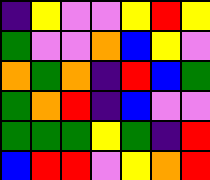[["indigo", "yellow", "violet", "violet", "yellow", "red", "yellow"], ["green", "violet", "violet", "orange", "blue", "yellow", "violet"], ["orange", "green", "orange", "indigo", "red", "blue", "green"], ["green", "orange", "red", "indigo", "blue", "violet", "violet"], ["green", "green", "green", "yellow", "green", "indigo", "red"], ["blue", "red", "red", "violet", "yellow", "orange", "red"]]